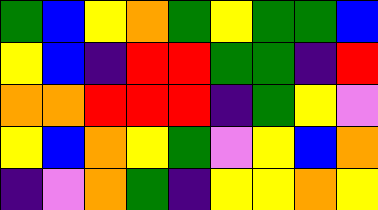[["green", "blue", "yellow", "orange", "green", "yellow", "green", "green", "blue"], ["yellow", "blue", "indigo", "red", "red", "green", "green", "indigo", "red"], ["orange", "orange", "red", "red", "red", "indigo", "green", "yellow", "violet"], ["yellow", "blue", "orange", "yellow", "green", "violet", "yellow", "blue", "orange"], ["indigo", "violet", "orange", "green", "indigo", "yellow", "yellow", "orange", "yellow"]]